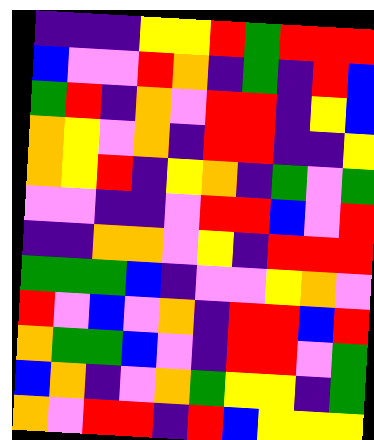[["indigo", "indigo", "indigo", "yellow", "yellow", "red", "green", "red", "red", "red"], ["blue", "violet", "violet", "red", "orange", "indigo", "green", "indigo", "red", "blue"], ["green", "red", "indigo", "orange", "violet", "red", "red", "indigo", "yellow", "blue"], ["orange", "yellow", "violet", "orange", "indigo", "red", "red", "indigo", "indigo", "yellow"], ["orange", "yellow", "red", "indigo", "yellow", "orange", "indigo", "green", "violet", "green"], ["violet", "violet", "indigo", "indigo", "violet", "red", "red", "blue", "violet", "red"], ["indigo", "indigo", "orange", "orange", "violet", "yellow", "indigo", "red", "red", "red"], ["green", "green", "green", "blue", "indigo", "violet", "violet", "yellow", "orange", "violet"], ["red", "violet", "blue", "violet", "orange", "indigo", "red", "red", "blue", "red"], ["orange", "green", "green", "blue", "violet", "indigo", "red", "red", "violet", "green"], ["blue", "orange", "indigo", "violet", "orange", "green", "yellow", "yellow", "indigo", "green"], ["orange", "violet", "red", "red", "indigo", "red", "blue", "yellow", "yellow", "yellow"]]